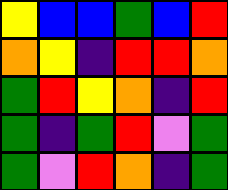[["yellow", "blue", "blue", "green", "blue", "red"], ["orange", "yellow", "indigo", "red", "red", "orange"], ["green", "red", "yellow", "orange", "indigo", "red"], ["green", "indigo", "green", "red", "violet", "green"], ["green", "violet", "red", "orange", "indigo", "green"]]